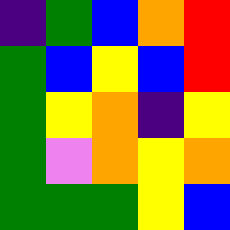[["indigo", "green", "blue", "orange", "red"], ["green", "blue", "yellow", "blue", "red"], ["green", "yellow", "orange", "indigo", "yellow"], ["green", "violet", "orange", "yellow", "orange"], ["green", "green", "green", "yellow", "blue"]]